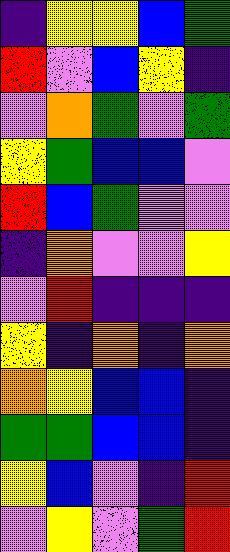[["indigo", "yellow", "yellow", "blue", "green"], ["red", "violet", "blue", "yellow", "indigo"], ["violet", "orange", "green", "violet", "green"], ["yellow", "green", "blue", "blue", "violet"], ["red", "blue", "green", "violet", "violet"], ["indigo", "orange", "violet", "violet", "yellow"], ["violet", "red", "indigo", "indigo", "indigo"], ["yellow", "indigo", "orange", "indigo", "orange"], ["orange", "yellow", "blue", "blue", "indigo"], ["green", "green", "blue", "blue", "indigo"], ["yellow", "blue", "violet", "indigo", "red"], ["violet", "yellow", "violet", "green", "red"]]